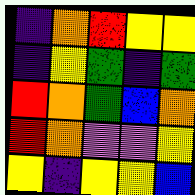[["indigo", "orange", "red", "yellow", "yellow"], ["indigo", "yellow", "green", "indigo", "green"], ["red", "orange", "green", "blue", "orange"], ["red", "orange", "violet", "violet", "yellow"], ["yellow", "indigo", "yellow", "yellow", "blue"]]